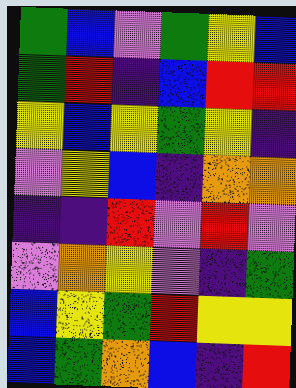[["green", "blue", "violet", "green", "yellow", "blue"], ["green", "red", "indigo", "blue", "red", "red"], ["yellow", "blue", "yellow", "green", "yellow", "indigo"], ["violet", "yellow", "blue", "indigo", "orange", "orange"], ["indigo", "indigo", "red", "violet", "red", "violet"], ["violet", "orange", "yellow", "violet", "indigo", "green"], ["blue", "yellow", "green", "red", "yellow", "yellow"], ["blue", "green", "orange", "blue", "indigo", "red"]]